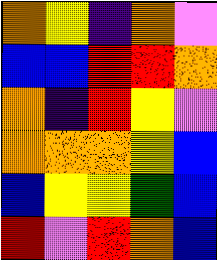[["orange", "yellow", "indigo", "orange", "violet"], ["blue", "blue", "red", "red", "orange"], ["orange", "indigo", "red", "yellow", "violet"], ["orange", "orange", "orange", "yellow", "blue"], ["blue", "yellow", "yellow", "green", "blue"], ["red", "violet", "red", "orange", "blue"]]